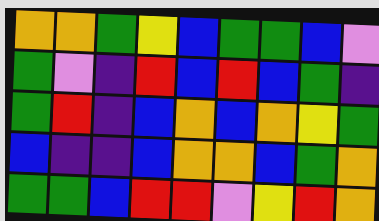[["orange", "orange", "green", "yellow", "blue", "green", "green", "blue", "violet"], ["green", "violet", "indigo", "red", "blue", "red", "blue", "green", "indigo"], ["green", "red", "indigo", "blue", "orange", "blue", "orange", "yellow", "green"], ["blue", "indigo", "indigo", "blue", "orange", "orange", "blue", "green", "orange"], ["green", "green", "blue", "red", "red", "violet", "yellow", "red", "orange"]]